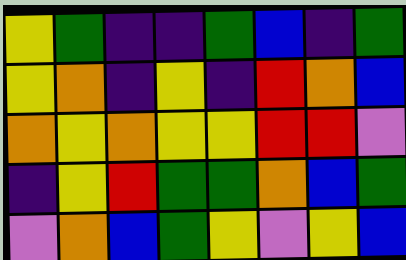[["yellow", "green", "indigo", "indigo", "green", "blue", "indigo", "green"], ["yellow", "orange", "indigo", "yellow", "indigo", "red", "orange", "blue"], ["orange", "yellow", "orange", "yellow", "yellow", "red", "red", "violet"], ["indigo", "yellow", "red", "green", "green", "orange", "blue", "green"], ["violet", "orange", "blue", "green", "yellow", "violet", "yellow", "blue"]]